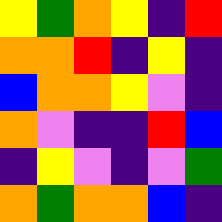[["yellow", "green", "orange", "yellow", "indigo", "red"], ["orange", "orange", "red", "indigo", "yellow", "indigo"], ["blue", "orange", "orange", "yellow", "violet", "indigo"], ["orange", "violet", "indigo", "indigo", "red", "blue"], ["indigo", "yellow", "violet", "indigo", "violet", "green"], ["orange", "green", "orange", "orange", "blue", "indigo"]]